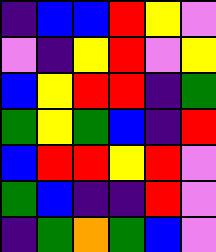[["indigo", "blue", "blue", "red", "yellow", "violet"], ["violet", "indigo", "yellow", "red", "violet", "yellow"], ["blue", "yellow", "red", "red", "indigo", "green"], ["green", "yellow", "green", "blue", "indigo", "red"], ["blue", "red", "red", "yellow", "red", "violet"], ["green", "blue", "indigo", "indigo", "red", "violet"], ["indigo", "green", "orange", "green", "blue", "violet"]]